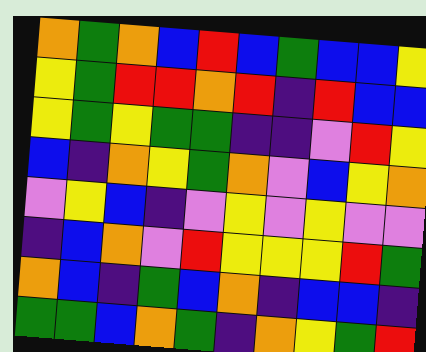[["orange", "green", "orange", "blue", "red", "blue", "green", "blue", "blue", "yellow"], ["yellow", "green", "red", "red", "orange", "red", "indigo", "red", "blue", "blue"], ["yellow", "green", "yellow", "green", "green", "indigo", "indigo", "violet", "red", "yellow"], ["blue", "indigo", "orange", "yellow", "green", "orange", "violet", "blue", "yellow", "orange"], ["violet", "yellow", "blue", "indigo", "violet", "yellow", "violet", "yellow", "violet", "violet"], ["indigo", "blue", "orange", "violet", "red", "yellow", "yellow", "yellow", "red", "green"], ["orange", "blue", "indigo", "green", "blue", "orange", "indigo", "blue", "blue", "indigo"], ["green", "green", "blue", "orange", "green", "indigo", "orange", "yellow", "green", "red"]]